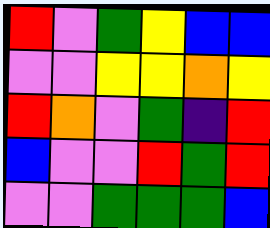[["red", "violet", "green", "yellow", "blue", "blue"], ["violet", "violet", "yellow", "yellow", "orange", "yellow"], ["red", "orange", "violet", "green", "indigo", "red"], ["blue", "violet", "violet", "red", "green", "red"], ["violet", "violet", "green", "green", "green", "blue"]]